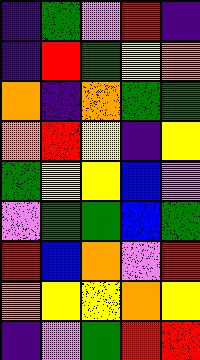[["indigo", "green", "violet", "red", "indigo"], ["indigo", "red", "green", "yellow", "orange"], ["orange", "indigo", "orange", "green", "green"], ["orange", "red", "yellow", "indigo", "yellow"], ["green", "yellow", "yellow", "blue", "violet"], ["violet", "green", "green", "blue", "green"], ["red", "blue", "orange", "violet", "red"], ["orange", "yellow", "yellow", "orange", "yellow"], ["indigo", "violet", "green", "red", "red"]]